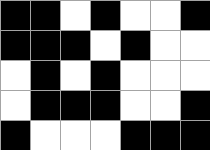[["black", "black", "white", "black", "white", "white", "black"], ["black", "black", "black", "white", "black", "white", "white"], ["white", "black", "white", "black", "white", "white", "white"], ["white", "black", "black", "black", "white", "white", "black"], ["black", "white", "white", "white", "black", "black", "black"]]